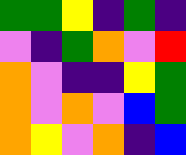[["green", "green", "yellow", "indigo", "green", "indigo"], ["violet", "indigo", "green", "orange", "violet", "red"], ["orange", "violet", "indigo", "indigo", "yellow", "green"], ["orange", "violet", "orange", "violet", "blue", "green"], ["orange", "yellow", "violet", "orange", "indigo", "blue"]]